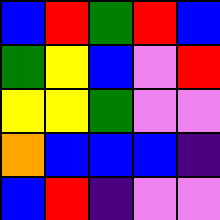[["blue", "red", "green", "red", "blue"], ["green", "yellow", "blue", "violet", "red"], ["yellow", "yellow", "green", "violet", "violet"], ["orange", "blue", "blue", "blue", "indigo"], ["blue", "red", "indigo", "violet", "violet"]]